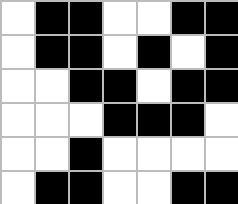[["white", "black", "black", "white", "white", "black", "black"], ["white", "black", "black", "white", "black", "white", "black"], ["white", "white", "black", "black", "white", "black", "black"], ["white", "white", "white", "black", "black", "black", "white"], ["white", "white", "black", "white", "white", "white", "white"], ["white", "black", "black", "white", "white", "black", "black"]]